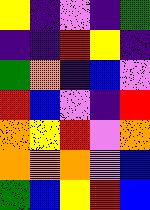[["yellow", "indigo", "violet", "indigo", "green"], ["indigo", "indigo", "red", "yellow", "indigo"], ["green", "orange", "indigo", "blue", "violet"], ["red", "blue", "violet", "indigo", "red"], ["orange", "yellow", "red", "violet", "orange"], ["orange", "orange", "orange", "violet", "blue"], ["green", "blue", "yellow", "red", "blue"]]